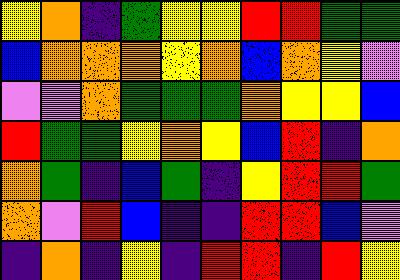[["yellow", "orange", "indigo", "green", "yellow", "yellow", "red", "red", "green", "green"], ["blue", "orange", "orange", "orange", "yellow", "orange", "blue", "orange", "yellow", "violet"], ["violet", "violet", "orange", "green", "green", "green", "orange", "yellow", "yellow", "blue"], ["red", "green", "green", "yellow", "orange", "yellow", "blue", "red", "indigo", "orange"], ["orange", "green", "indigo", "blue", "green", "indigo", "yellow", "red", "red", "green"], ["orange", "violet", "red", "blue", "indigo", "indigo", "red", "red", "blue", "violet"], ["indigo", "orange", "indigo", "yellow", "indigo", "red", "red", "indigo", "red", "yellow"]]